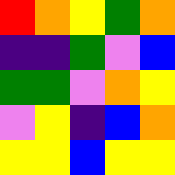[["red", "orange", "yellow", "green", "orange"], ["indigo", "indigo", "green", "violet", "blue"], ["green", "green", "violet", "orange", "yellow"], ["violet", "yellow", "indigo", "blue", "orange"], ["yellow", "yellow", "blue", "yellow", "yellow"]]